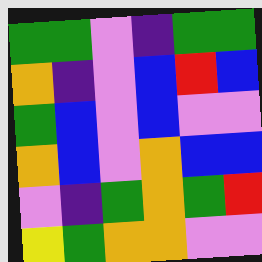[["green", "green", "violet", "indigo", "green", "green"], ["orange", "indigo", "violet", "blue", "red", "blue"], ["green", "blue", "violet", "blue", "violet", "violet"], ["orange", "blue", "violet", "orange", "blue", "blue"], ["violet", "indigo", "green", "orange", "green", "red"], ["yellow", "green", "orange", "orange", "violet", "violet"]]